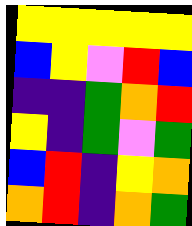[["yellow", "yellow", "yellow", "yellow", "yellow"], ["blue", "yellow", "violet", "red", "blue"], ["indigo", "indigo", "green", "orange", "red"], ["yellow", "indigo", "green", "violet", "green"], ["blue", "red", "indigo", "yellow", "orange"], ["orange", "red", "indigo", "orange", "green"]]